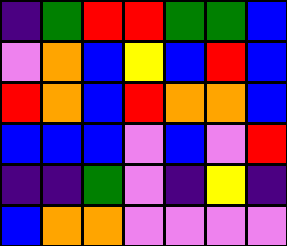[["indigo", "green", "red", "red", "green", "green", "blue"], ["violet", "orange", "blue", "yellow", "blue", "red", "blue"], ["red", "orange", "blue", "red", "orange", "orange", "blue"], ["blue", "blue", "blue", "violet", "blue", "violet", "red"], ["indigo", "indigo", "green", "violet", "indigo", "yellow", "indigo"], ["blue", "orange", "orange", "violet", "violet", "violet", "violet"]]